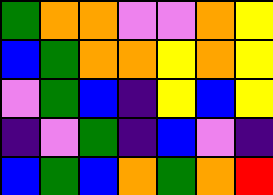[["green", "orange", "orange", "violet", "violet", "orange", "yellow"], ["blue", "green", "orange", "orange", "yellow", "orange", "yellow"], ["violet", "green", "blue", "indigo", "yellow", "blue", "yellow"], ["indigo", "violet", "green", "indigo", "blue", "violet", "indigo"], ["blue", "green", "blue", "orange", "green", "orange", "red"]]